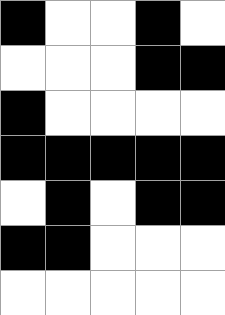[["black", "white", "white", "black", "white"], ["white", "white", "white", "black", "black"], ["black", "white", "white", "white", "white"], ["black", "black", "black", "black", "black"], ["white", "black", "white", "black", "black"], ["black", "black", "white", "white", "white"], ["white", "white", "white", "white", "white"]]